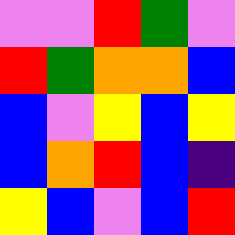[["violet", "violet", "red", "green", "violet"], ["red", "green", "orange", "orange", "blue"], ["blue", "violet", "yellow", "blue", "yellow"], ["blue", "orange", "red", "blue", "indigo"], ["yellow", "blue", "violet", "blue", "red"]]